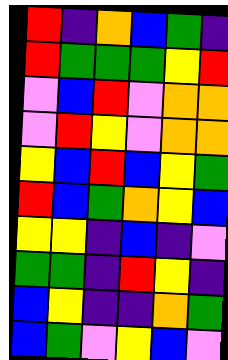[["red", "indigo", "orange", "blue", "green", "indigo"], ["red", "green", "green", "green", "yellow", "red"], ["violet", "blue", "red", "violet", "orange", "orange"], ["violet", "red", "yellow", "violet", "orange", "orange"], ["yellow", "blue", "red", "blue", "yellow", "green"], ["red", "blue", "green", "orange", "yellow", "blue"], ["yellow", "yellow", "indigo", "blue", "indigo", "violet"], ["green", "green", "indigo", "red", "yellow", "indigo"], ["blue", "yellow", "indigo", "indigo", "orange", "green"], ["blue", "green", "violet", "yellow", "blue", "violet"]]